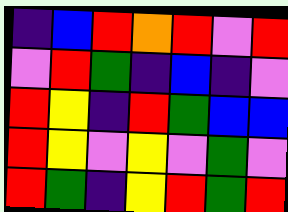[["indigo", "blue", "red", "orange", "red", "violet", "red"], ["violet", "red", "green", "indigo", "blue", "indigo", "violet"], ["red", "yellow", "indigo", "red", "green", "blue", "blue"], ["red", "yellow", "violet", "yellow", "violet", "green", "violet"], ["red", "green", "indigo", "yellow", "red", "green", "red"]]